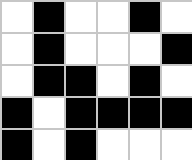[["white", "black", "white", "white", "black", "white"], ["white", "black", "white", "white", "white", "black"], ["white", "black", "black", "white", "black", "white"], ["black", "white", "black", "black", "black", "black"], ["black", "white", "black", "white", "white", "white"]]